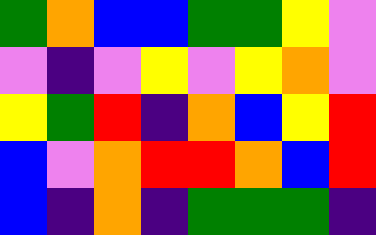[["green", "orange", "blue", "blue", "green", "green", "yellow", "violet"], ["violet", "indigo", "violet", "yellow", "violet", "yellow", "orange", "violet"], ["yellow", "green", "red", "indigo", "orange", "blue", "yellow", "red"], ["blue", "violet", "orange", "red", "red", "orange", "blue", "red"], ["blue", "indigo", "orange", "indigo", "green", "green", "green", "indigo"]]